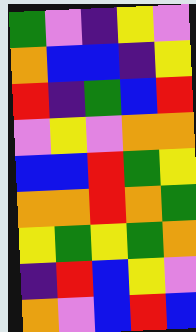[["green", "violet", "indigo", "yellow", "violet"], ["orange", "blue", "blue", "indigo", "yellow"], ["red", "indigo", "green", "blue", "red"], ["violet", "yellow", "violet", "orange", "orange"], ["blue", "blue", "red", "green", "yellow"], ["orange", "orange", "red", "orange", "green"], ["yellow", "green", "yellow", "green", "orange"], ["indigo", "red", "blue", "yellow", "violet"], ["orange", "violet", "blue", "red", "blue"]]